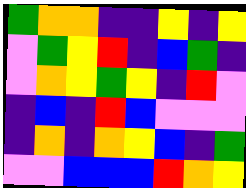[["green", "orange", "orange", "indigo", "indigo", "yellow", "indigo", "yellow"], ["violet", "green", "yellow", "red", "indigo", "blue", "green", "indigo"], ["violet", "orange", "yellow", "green", "yellow", "indigo", "red", "violet"], ["indigo", "blue", "indigo", "red", "blue", "violet", "violet", "violet"], ["indigo", "orange", "indigo", "orange", "yellow", "blue", "indigo", "green"], ["violet", "violet", "blue", "blue", "blue", "red", "orange", "yellow"]]